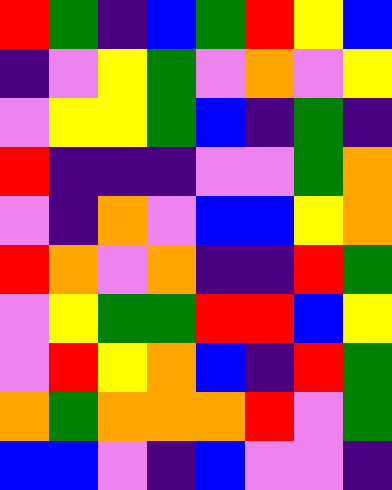[["red", "green", "indigo", "blue", "green", "red", "yellow", "blue"], ["indigo", "violet", "yellow", "green", "violet", "orange", "violet", "yellow"], ["violet", "yellow", "yellow", "green", "blue", "indigo", "green", "indigo"], ["red", "indigo", "indigo", "indigo", "violet", "violet", "green", "orange"], ["violet", "indigo", "orange", "violet", "blue", "blue", "yellow", "orange"], ["red", "orange", "violet", "orange", "indigo", "indigo", "red", "green"], ["violet", "yellow", "green", "green", "red", "red", "blue", "yellow"], ["violet", "red", "yellow", "orange", "blue", "indigo", "red", "green"], ["orange", "green", "orange", "orange", "orange", "red", "violet", "green"], ["blue", "blue", "violet", "indigo", "blue", "violet", "violet", "indigo"]]